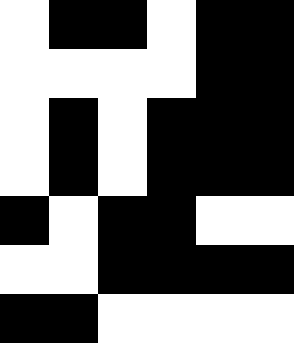[["white", "black", "black", "white", "black", "black"], ["white", "white", "white", "white", "black", "black"], ["white", "black", "white", "black", "black", "black"], ["white", "black", "white", "black", "black", "black"], ["black", "white", "black", "black", "white", "white"], ["white", "white", "black", "black", "black", "black"], ["black", "black", "white", "white", "white", "white"]]